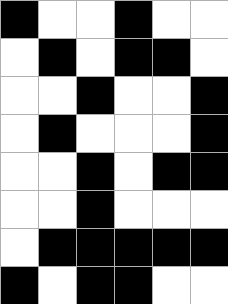[["black", "white", "white", "black", "white", "white"], ["white", "black", "white", "black", "black", "white"], ["white", "white", "black", "white", "white", "black"], ["white", "black", "white", "white", "white", "black"], ["white", "white", "black", "white", "black", "black"], ["white", "white", "black", "white", "white", "white"], ["white", "black", "black", "black", "black", "black"], ["black", "white", "black", "black", "white", "white"]]